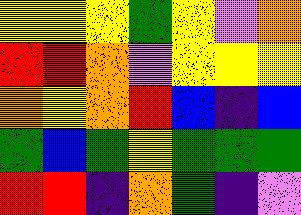[["yellow", "yellow", "yellow", "green", "yellow", "violet", "orange"], ["red", "red", "orange", "violet", "yellow", "yellow", "yellow"], ["orange", "yellow", "orange", "red", "blue", "indigo", "blue"], ["green", "blue", "green", "yellow", "green", "green", "green"], ["red", "red", "indigo", "orange", "green", "indigo", "violet"]]